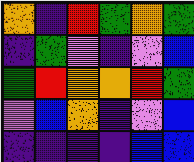[["orange", "indigo", "red", "green", "orange", "green"], ["indigo", "green", "violet", "indigo", "violet", "blue"], ["green", "red", "orange", "orange", "red", "green"], ["violet", "blue", "orange", "indigo", "violet", "blue"], ["indigo", "indigo", "indigo", "indigo", "blue", "blue"]]